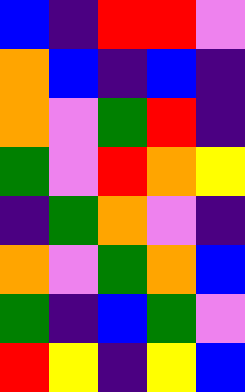[["blue", "indigo", "red", "red", "violet"], ["orange", "blue", "indigo", "blue", "indigo"], ["orange", "violet", "green", "red", "indigo"], ["green", "violet", "red", "orange", "yellow"], ["indigo", "green", "orange", "violet", "indigo"], ["orange", "violet", "green", "orange", "blue"], ["green", "indigo", "blue", "green", "violet"], ["red", "yellow", "indigo", "yellow", "blue"]]